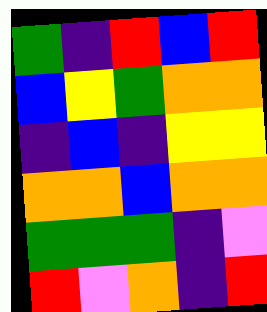[["green", "indigo", "red", "blue", "red"], ["blue", "yellow", "green", "orange", "orange"], ["indigo", "blue", "indigo", "yellow", "yellow"], ["orange", "orange", "blue", "orange", "orange"], ["green", "green", "green", "indigo", "violet"], ["red", "violet", "orange", "indigo", "red"]]